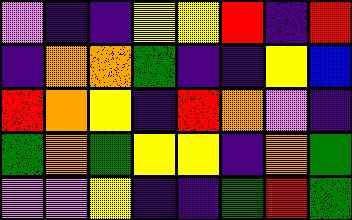[["violet", "indigo", "indigo", "yellow", "yellow", "red", "indigo", "red"], ["indigo", "orange", "orange", "green", "indigo", "indigo", "yellow", "blue"], ["red", "orange", "yellow", "indigo", "red", "orange", "violet", "indigo"], ["green", "orange", "green", "yellow", "yellow", "indigo", "orange", "green"], ["violet", "violet", "yellow", "indigo", "indigo", "green", "red", "green"]]